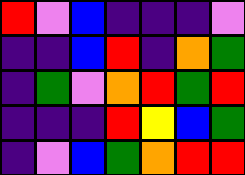[["red", "violet", "blue", "indigo", "indigo", "indigo", "violet"], ["indigo", "indigo", "blue", "red", "indigo", "orange", "green"], ["indigo", "green", "violet", "orange", "red", "green", "red"], ["indigo", "indigo", "indigo", "red", "yellow", "blue", "green"], ["indigo", "violet", "blue", "green", "orange", "red", "red"]]